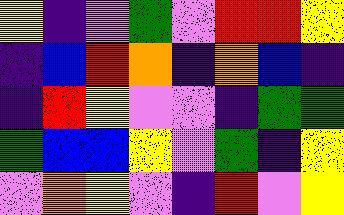[["yellow", "indigo", "violet", "green", "violet", "red", "red", "yellow"], ["indigo", "blue", "red", "orange", "indigo", "orange", "blue", "indigo"], ["indigo", "red", "yellow", "violet", "violet", "indigo", "green", "green"], ["green", "blue", "blue", "yellow", "violet", "green", "indigo", "yellow"], ["violet", "orange", "yellow", "violet", "indigo", "red", "violet", "yellow"]]